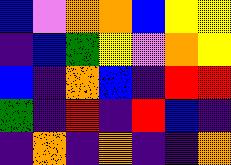[["blue", "violet", "orange", "orange", "blue", "yellow", "yellow"], ["indigo", "blue", "green", "yellow", "violet", "orange", "yellow"], ["blue", "indigo", "orange", "blue", "indigo", "red", "red"], ["green", "indigo", "red", "indigo", "red", "blue", "indigo"], ["indigo", "orange", "indigo", "orange", "indigo", "indigo", "orange"]]